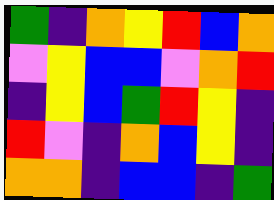[["green", "indigo", "orange", "yellow", "red", "blue", "orange"], ["violet", "yellow", "blue", "blue", "violet", "orange", "red"], ["indigo", "yellow", "blue", "green", "red", "yellow", "indigo"], ["red", "violet", "indigo", "orange", "blue", "yellow", "indigo"], ["orange", "orange", "indigo", "blue", "blue", "indigo", "green"]]